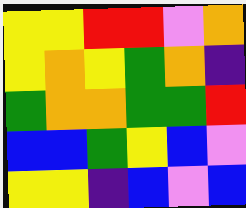[["yellow", "yellow", "red", "red", "violet", "orange"], ["yellow", "orange", "yellow", "green", "orange", "indigo"], ["green", "orange", "orange", "green", "green", "red"], ["blue", "blue", "green", "yellow", "blue", "violet"], ["yellow", "yellow", "indigo", "blue", "violet", "blue"]]